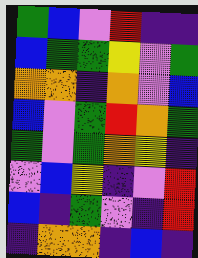[["green", "blue", "violet", "red", "indigo", "indigo"], ["blue", "green", "green", "yellow", "violet", "green"], ["orange", "orange", "indigo", "orange", "violet", "blue"], ["blue", "violet", "green", "red", "orange", "green"], ["green", "violet", "green", "orange", "yellow", "indigo"], ["violet", "blue", "yellow", "indigo", "violet", "red"], ["blue", "indigo", "green", "violet", "indigo", "red"], ["indigo", "orange", "orange", "indigo", "blue", "indigo"]]